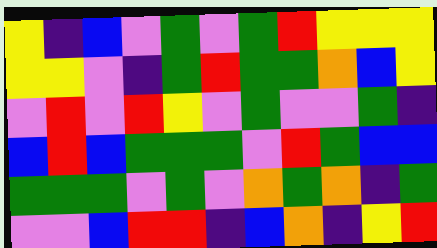[["yellow", "indigo", "blue", "violet", "green", "violet", "green", "red", "yellow", "yellow", "yellow"], ["yellow", "yellow", "violet", "indigo", "green", "red", "green", "green", "orange", "blue", "yellow"], ["violet", "red", "violet", "red", "yellow", "violet", "green", "violet", "violet", "green", "indigo"], ["blue", "red", "blue", "green", "green", "green", "violet", "red", "green", "blue", "blue"], ["green", "green", "green", "violet", "green", "violet", "orange", "green", "orange", "indigo", "green"], ["violet", "violet", "blue", "red", "red", "indigo", "blue", "orange", "indigo", "yellow", "red"]]